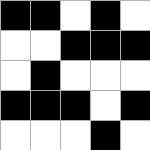[["black", "black", "white", "black", "white"], ["white", "white", "black", "black", "black"], ["white", "black", "white", "white", "white"], ["black", "black", "black", "white", "black"], ["white", "white", "white", "black", "white"]]